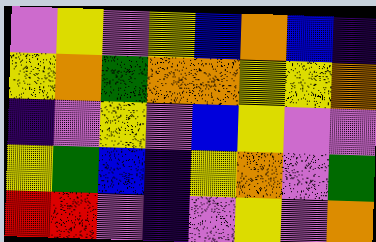[["violet", "yellow", "violet", "yellow", "blue", "orange", "blue", "indigo"], ["yellow", "orange", "green", "orange", "orange", "yellow", "yellow", "orange"], ["indigo", "violet", "yellow", "violet", "blue", "yellow", "violet", "violet"], ["yellow", "green", "blue", "indigo", "yellow", "orange", "violet", "green"], ["red", "red", "violet", "indigo", "violet", "yellow", "violet", "orange"]]